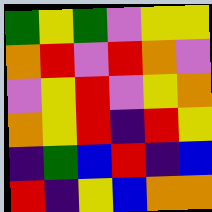[["green", "yellow", "green", "violet", "yellow", "yellow"], ["orange", "red", "violet", "red", "orange", "violet"], ["violet", "yellow", "red", "violet", "yellow", "orange"], ["orange", "yellow", "red", "indigo", "red", "yellow"], ["indigo", "green", "blue", "red", "indigo", "blue"], ["red", "indigo", "yellow", "blue", "orange", "orange"]]